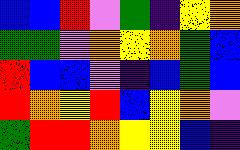[["blue", "blue", "red", "violet", "green", "indigo", "yellow", "orange"], ["green", "green", "violet", "orange", "yellow", "orange", "green", "blue"], ["red", "blue", "blue", "violet", "indigo", "blue", "green", "blue"], ["red", "orange", "yellow", "red", "blue", "yellow", "orange", "violet"], ["green", "red", "red", "orange", "yellow", "yellow", "blue", "indigo"]]